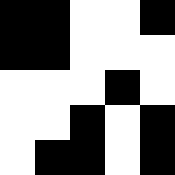[["black", "black", "white", "white", "black"], ["black", "black", "white", "white", "white"], ["white", "white", "white", "black", "white"], ["white", "white", "black", "white", "black"], ["white", "black", "black", "white", "black"]]